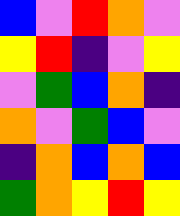[["blue", "violet", "red", "orange", "violet"], ["yellow", "red", "indigo", "violet", "yellow"], ["violet", "green", "blue", "orange", "indigo"], ["orange", "violet", "green", "blue", "violet"], ["indigo", "orange", "blue", "orange", "blue"], ["green", "orange", "yellow", "red", "yellow"]]